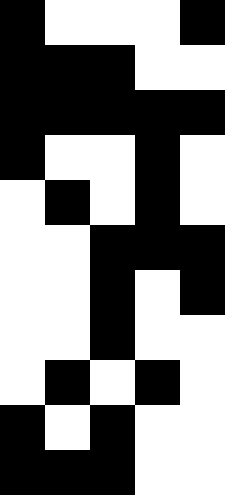[["black", "white", "white", "white", "black"], ["black", "black", "black", "white", "white"], ["black", "black", "black", "black", "black"], ["black", "white", "white", "black", "white"], ["white", "black", "white", "black", "white"], ["white", "white", "black", "black", "black"], ["white", "white", "black", "white", "black"], ["white", "white", "black", "white", "white"], ["white", "black", "white", "black", "white"], ["black", "white", "black", "white", "white"], ["black", "black", "black", "white", "white"]]